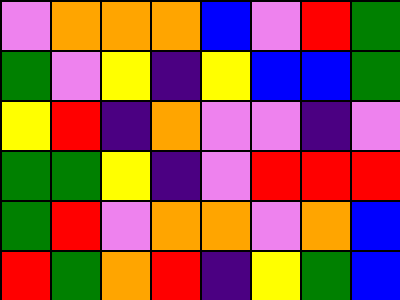[["violet", "orange", "orange", "orange", "blue", "violet", "red", "green"], ["green", "violet", "yellow", "indigo", "yellow", "blue", "blue", "green"], ["yellow", "red", "indigo", "orange", "violet", "violet", "indigo", "violet"], ["green", "green", "yellow", "indigo", "violet", "red", "red", "red"], ["green", "red", "violet", "orange", "orange", "violet", "orange", "blue"], ["red", "green", "orange", "red", "indigo", "yellow", "green", "blue"]]